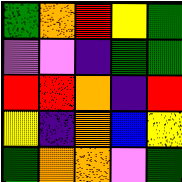[["green", "orange", "red", "yellow", "green"], ["violet", "violet", "indigo", "green", "green"], ["red", "red", "orange", "indigo", "red"], ["yellow", "indigo", "orange", "blue", "yellow"], ["green", "orange", "orange", "violet", "green"]]